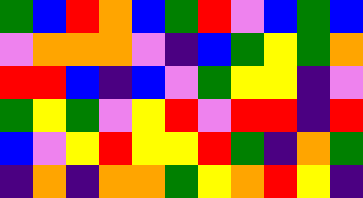[["green", "blue", "red", "orange", "blue", "green", "red", "violet", "blue", "green", "blue"], ["violet", "orange", "orange", "orange", "violet", "indigo", "blue", "green", "yellow", "green", "orange"], ["red", "red", "blue", "indigo", "blue", "violet", "green", "yellow", "yellow", "indigo", "violet"], ["green", "yellow", "green", "violet", "yellow", "red", "violet", "red", "red", "indigo", "red"], ["blue", "violet", "yellow", "red", "yellow", "yellow", "red", "green", "indigo", "orange", "green"], ["indigo", "orange", "indigo", "orange", "orange", "green", "yellow", "orange", "red", "yellow", "indigo"]]